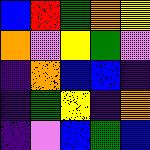[["blue", "red", "green", "orange", "yellow"], ["orange", "violet", "yellow", "green", "violet"], ["indigo", "orange", "blue", "blue", "indigo"], ["indigo", "green", "yellow", "indigo", "orange"], ["indigo", "violet", "blue", "green", "blue"]]